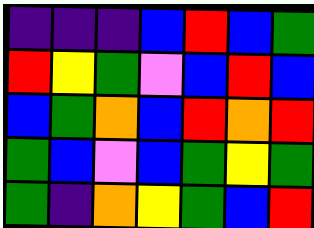[["indigo", "indigo", "indigo", "blue", "red", "blue", "green"], ["red", "yellow", "green", "violet", "blue", "red", "blue"], ["blue", "green", "orange", "blue", "red", "orange", "red"], ["green", "blue", "violet", "blue", "green", "yellow", "green"], ["green", "indigo", "orange", "yellow", "green", "blue", "red"]]